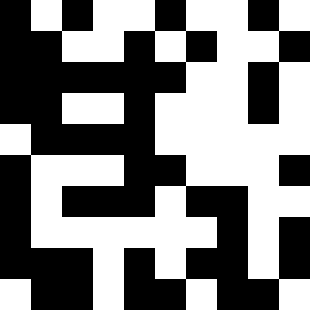[["black", "white", "black", "white", "white", "black", "white", "white", "black", "white"], ["black", "black", "white", "white", "black", "white", "black", "white", "white", "black"], ["black", "black", "black", "black", "black", "black", "white", "white", "black", "white"], ["black", "black", "white", "white", "black", "white", "white", "white", "black", "white"], ["white", "black", "black", "black", "black", "white", "white", "white", "white", "white"], ["black", "white", "white", "white", "black", "black", "white", "white", "white", "black"], ["black", "white", "black", "black", "black", "white", "black", "black", "white", "white"], ["black", "white", "white", "white", "white", "white", "white", "black", "white", "black"], ["black", "black", "black", "white", "black", "white", "black", "black", "white", "black"], ["white", "black", "black", "white", "black", "black", "white", "black", "black", "white"]]